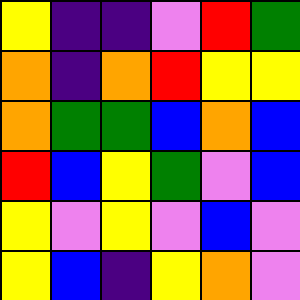[["yellow", "indigo", "indigo", "violet", "red", "green"], ["orange", "indigo", "orange", "red", "yellow", "yellow"], ["orange", "green", "green", "blue", "orange", "blue"], ["red", "blue", "yellow", "green", "violet", "blue"], ["yellow", "violet", "yellow", "violet", "blue", "violet"], ["yellow", "blue", "indigo", "yellow", "orange", "violet"]]